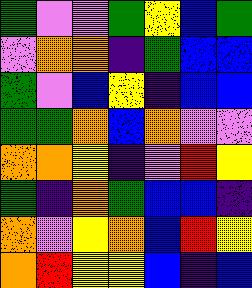[["green", "violet", "violet", "green", "yellow", "blue", "green"], ["violet", "orange", "orange", "indigo", "green", "blue", "blue"], ["green", "violet", "blue", "yellow", "indigo", "blue", "blue"], ["green", "green", "orange", "blue", "orange", "violet", "violet"], ["orange", "orange", "yellow", "indigo", "violet", "red", "yellow"], ["green", "indigo", "orange", "green", "blue", "blue", "indigo"], ["orange", "violet", "yellow", "orange", "blue", "red", "yellow"], ["orange", "red", "yellow", "yellow", "blue", "indigo", "blue"]]